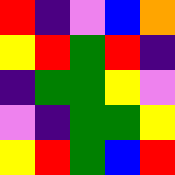[["red", "indigo", "violet", "blue", "orange"], ["yellow", "red", "green", "red", "indigo"], ["indigo", "green", "green", "yellow", "violet"], ["violet", "indigo", "green", "green", "yellow"], ["yellow", "red", "green", "blue", "red"]]